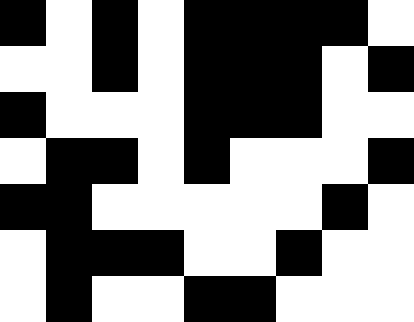[["black", "white", "black", "white", "black", "black", "black", "black", "white"], ["white", "white", "black", "white", "black", "black", "black", "white", "black"], ["black", "white", "white", "white", "black", "black", "black", "white", "white"], ["white", "black", "black", "white", "black", "white", "white", "white", "black"], ["black", "black", "white", "white", "white", "white", "white", "black", "white"], ["white", "black", "black", "black", "white", "white", "black", "white", "white"], ["white", "black", "white", "white", "black", "black", "white", "white", "white"]]